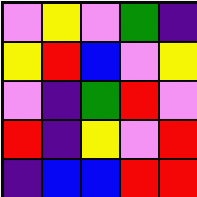[["violet", "yellow", "violet", "green", "indigo"], ["yellow", "red", "blue", "violet", "yellow"], ["violet", "indigo", "green", "red", "violet"], ["red", "indigo", "yellow", "violet", "red"], ["indigo", "blue", "blue", "red", "red"]]